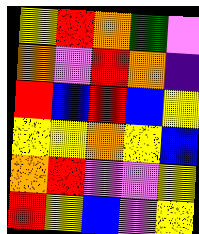[["yellow", "red", "orange", "green", "violet"], ["orange", "violet", "red", "orange", "indigo"], ["red", "blue", "red", "blue", "yellow"], ["yellow", "yellow", "orange", "yellow", "blue"], ["orange", "red", "violet", "violet", "yellow"], ["red", "yellow", "blue", "violet", "yellow"]]